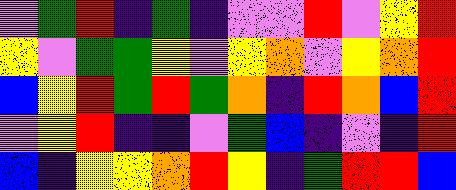[["violet", "green", "red", "indigo", "green", "indigo", "violet", "violet", "red", "violet", "yellow", "red"], ["yellow", "violet", "green", "green", "yellow", "violet", "yellow", "orange", "violet", "yellow", "orange", "red"], ["blue", "yellow", "red", "green", "red", "green", "orange", "indigo", "red", "orange", "blue", "red"], ["violet", "yellow", "red", "indigo", "indigo", "violet", "green", "blue", "indigo", "violet", "indigo", "red"], ["blue", "indigo", "yellow", "yellow", "orange", "red", "yellow", "indigo", "green", "red", "red", "blue"]]